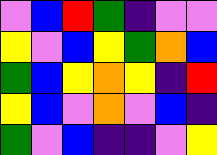[["violet", "blue", "red", "green", "indigo", "violet", "violet"], ["yellow", "violet", "blue", "yellow", "green", "orange", "blue"], ["green", "blue", "yellow", "orange", "yellow", "indigo", "red"], ["yellow", "blue", "violet", "orange", "violet", "blue", "indigo"], ["green", "violet", "blue", "indigo", "indigo", "violet", "yellow"]]